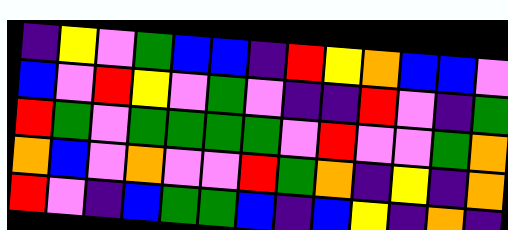[["indigo", "yellow", "violet", "green", "blue", "blue", "indigo", "red", "yellow", "orange", "blue", "blue", "violet"], ["blue", "violet", "red", "yellow", "violet", "green", "violet", "indigo", "indigo", "red", "violet", "indigo", "green"], ["red", "green", "violet", "green", "green", "green", "green", "violet", "red", "violet", "violet", "green", "orange"], ["orange", "blue", "violet", "orange", "violet", "violet", "red", "green", "orange", "indigo", "yellow", "indigo", "orange"], ["red", "violet", "indigo", "blue", "green", "green", "blue", "indigo", "blue", "yellow", "indigo", "orange", "indigo"]]